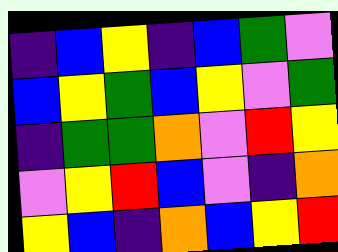[["indigo", "blue", "yellow", "indigo", "blue", "green", "violet"], ["blue", "yellow", "green", "blue", "yellow", "violet", "green"], ["indigo", "green", "green", "orange", "violet", "red", "yellow"], ["violet", "yellow", "red", "blue", "violet", "indigo", "orange"], ["yellow", "blue", "indigo", "orange", "blue", "yellow", "red"]]